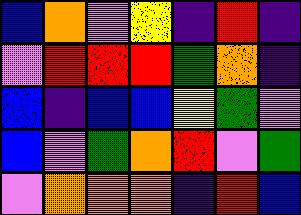[["blue", "orange", "violet", "yellow", "indigo", "red", "indigo"], ["violet", "red", "red", "red", "green", "orange", "indigo"], ["blue", "indigo", "blue", "blue", "yellow", "green", "violet"], ["blue", "violet", "green", "orange", "red", "violet", "green"], ["violet", "orange", "orange", "orange", "indigo", "red", "blue"]]